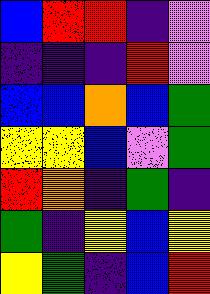[["blue", "red", "red", "indigo", "violet"], ["indigo", "indigo", "indigo", "red", "violet"], ["blue", "blue", "orange", "blue", "green"], ["yellow", "yellow", "blue", "violet", "green"], ["red", "orange", "indigo", "green", "indigo"], ["green", "indigo", "yellow", "blue", "yellow"], ["yellow", "green", "indigo", "blue", "red"]]